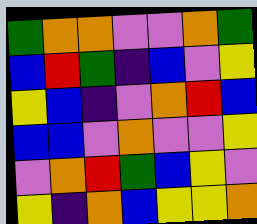[["green", "orange", "orange", "violet", "violet", "orange", "green"], ["blue", "red", "green", "indigo", "blue", "violet", "yellow"], ["yellow", "blue", "indigo", "violet", "orange", "red", "blue"], ["blue", "blue", "violet", "orange", "violet", "violet", "yellow"], ["violet", "orange", "red", "green", "blue", "yellow", "violet"], ["yellow", "indigo", "orange", "blue", "yellow", "yellow", "orange"]]